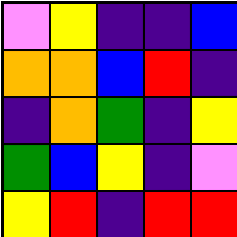[["violet", "yellow", "indigo", "indigo", "blue"], ["orange", "orange", "blue", "red", "indigo"], ["indigo", "orange", "green", "indigo", "yellow"], ["green", "blue", "yellow", "indigo", "violet"], ["yellow", "red", "indigo", "red", "red"]]